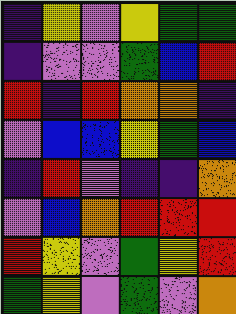[["indigo", "yellow", "violet", "yellow", "green", "green"], ["indigo", "violet", "violet", "green", "blue", "red"], ["red", "indigo", "red", "orange", "orange", "indigo"], ["violet", "blue", "blue", "yellow", "green", "blue"], ["indigo", "red", "violet", "indigo", "indigo", "orange"], ["violet", "blue", "orange", "red", "red", "red"], ["red", "yellow", "violet", "green", "yellow", "red"], ["green", "yellow", "violet", "green", "violet", "orange"]]